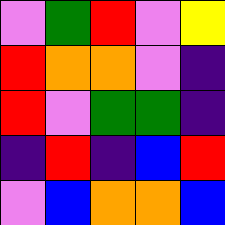[["violet", "green", "red", "violet", "yellow"], ["red", "orange", "orange", "violet", "indigo"], ["red", "violet", "green", "green", "indigo"], ["indigo", "red", "indigo", "blue", "red"], ["violet", "blue", "orange", "orange", "blue"]]